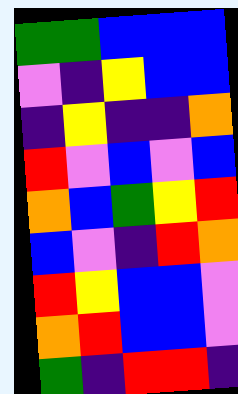[["green", "green", "blue", "blue", "blue"], ["violet", "indigo", "yellow", "blue", "blue"], ["indigo", "yellow", "indigo", "indigo", "orange"], ["red", "violet", "blue", "violet", "blue"], ["orange", "blue", "green", "yellow", "red"], ["blue", "violet", "indigo", "red", "orange"], ["red", "yellow", "blue", "blue", "violet"], ["orange", "red", "blue", "blue", "violet"], ["green", "indigo", "red", "red", "indigo"]]